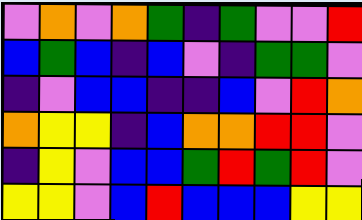[["violet", "orange", "violet", "orange", "green", "indigo", "green", "violet", "violet", "red"], ["blue", "green", "blue", "indigo", "blue", "violet", "indigo", "green", "green", "violet"], ["indigo", "violet", "blue", "blue", "indigo", "indigo", "blue", "violet", "red", "orange"], ["orange", "yellow", "yellow", "indigo", "blue", "orange", "orange", "red", "red", "violet"], ["indigo", "yellow", "violet", "blue", "blue", "green", "red", "green", "red", "violet"], ["yellow", "yellow", "violet", "blue", "red", "blue", "blue", "blue", "yellow", "yellow"]]